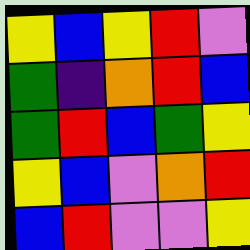[["yellow", "blue", "yellow", "red", "violet"], ["green", "indigo", "orange", "red", "blue"], ["green", "red", "blue", "green", "yellow"], ["yellow", "blue", "violet", "orange", "red"], ["blue", "red", "violet", "violet", "yellow"]]